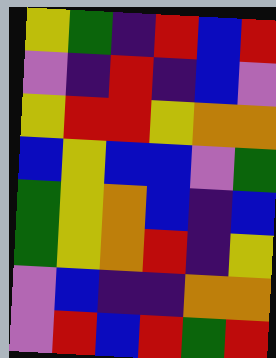[["yellow", "green", "indigo", "red", "blue", "red"], ["violet", "indigo", "red", "indigo", "blue", "violet"], ["yellow", "red", "red", "yellow", "orange", "orange"], ["blue", "yellow", "blue", "blue", "violet", "green"], ["green", "yellow", "orange", "blue", "indigo", "blue"], ["green", "yellow", "orange", "red", "indigo", "yellow"], ["violet", "blue", "indigo", "indigo", "orange", "orange"], ["violet", "red", "blue", "red", "green", "red"]]